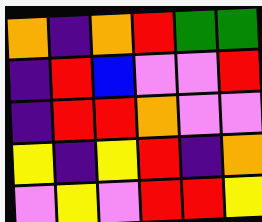[["orange", "indigo", "orange", "red", "green", "green"], ["indigo", "red", "blue", "violet", "violet", "red"], ["indigo", "red", "red", "orange", "violet", "violet"], ["yellow", "indigo", "yellow", "red", "indigo", "orange"], ["violet", "yellow", "violet", "red", "red", "yellow"]]